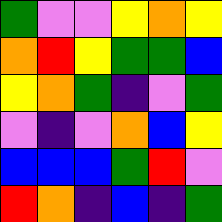[["green", "violet", "violet", "yellow", "orange", "yellow"], ["orange", "red", "yellow", "green", "green", "blue"], ["yellow", "orange", "green", "indigo", "violet", "green"], ["violet", "indigo", "violet", "orange", "blue", "yellow"], ["blue", "blue", "blue", "green", "red", "violet"], ["red", "orange", "indigo", "blue", "indigo", "green"]]